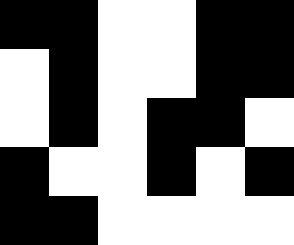[["black", "black", "white", "white", "black", "black"], ["white", "black", "white", "white", "black", "black"], ["white", "black", "white", "black", "black", "white"], ["black", "white", "white", "black", "white", "black"], ["black", "black", "white", "white", "white", "white"]]